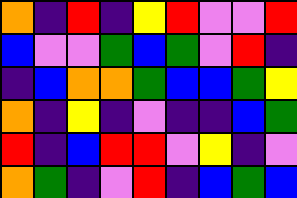[["orange", "indigo", "red", "indigo", "yellow", "red", "violet", "violet", "red"], ["blue", "violet", "violet", "green", "blue", "green", "violet", "red", "indigo"], ["indigo", "blue", "orange", "orange", "green", "blue", "blue", "green", "yellow"], ["orange", "indigo", "yellow", "indigo", "violet", "indigo", "indigo", "blue", "green"], ["red", "indigo", "blue", "red", "red", "violet", "yellow", "indigo", "violet"], ["orange", "green", "indigo", "violet", "red", "indigo", "blue", "green", "blue"]]